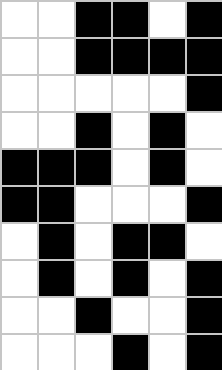[["white", "white", "black", "black", "white", "black"], ["white", "white", "black", "black", "black", "black"], ["white", "white", "white", "white", "white", "black"], ["white", "white", "black", "white", "black", "white"], ["black", "black", "black", "white", "black", "white"], ["black", "black", "white", "white", "white", "black"], ["white", "black", "white", "black", "black", "white"], ["white", "black", "white", "black", "white", "black"], ["white", "white", "black", "white", "white", "black"], ["white", "white", "white", "black", "white", "black"]]